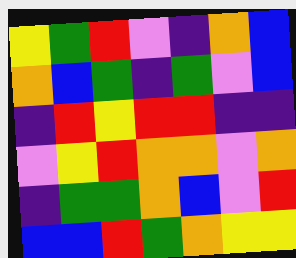[["yellow", "green", "red", "violet", "indigo", "orange", "blue"], ["orange", "blue", "green", "indigo", "green", "violet", "blue"], ["indigo", "red", "yellow", "red", "red", "indigo", "indigo"], ["violet", "yellow", "red", "orange", "orange", "violet", "orange"], ["indigo", "green", "green", "orange", "blue", "violet", "red"], ["blue", "blue", "red", "green", "orange", "yellow", "yellow"]]